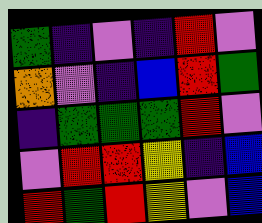[["green", "indigo", "violet", "indigo", "red", "violet"], ["orange", "violet", "indigo", "blue", "red", "green"], ["indigo", "green", "green", "green", "red", "violet"], ["violet", "red", "red", "yellow", "indigo", "blue"], ["red", "green", "red", "yellow", "violet", "blue"]]